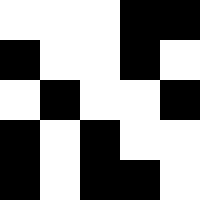[["white", "white", "white", "black", "black"], ["black", "white", "white", "black", "white"], ["white", "black", "white", "white", "black"], ["black", "white", "black", "white", "white"], ["black", "white", "black", "black", "white"]]